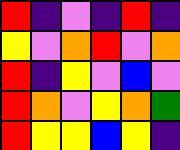[["red", "indigo", "violet", "indigo", "red", "indigo"], ["yellow", "violet", "orange", "red", "violet", "orange"], ["red", "indigo", "yellow", "violet", "blue", "violet"], ["red", "orange", "violet", "yellow", "orange", "green"], ["red", "yellow", "yellow", "blue", "yellow", "indigo"]]